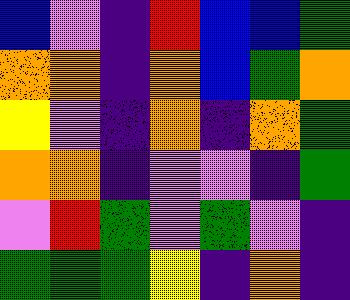[["blue", "violet", "indigo", "red", "blue", "blue", "green"], ["orange", "orange", "indigo", "orange", "blue", "green", "orange"], ["yellow", "violet", "indigo", "orange", "indigo", "orange", "green"], ["orange", "orange", "indigo", "violet", "violet", "indigo", "green"], ["violet", "red", "green", "violet", "green", "violet", "indigo"], ["green", "green", "green", "yellow", "indigo", "orange", "indigo"]]